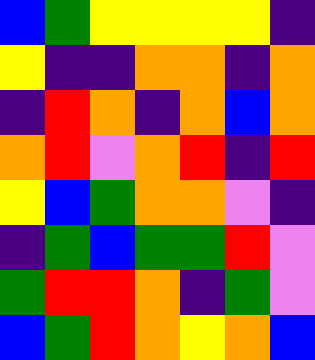[["blue", "green", "yellow", "yellow", "yellow", "yellow", "indigo"], ["yellow", "indigo", "indigo", "orange", "orange", "indigo", "orange"], ["indigo", "red", "orange", "indigo", "orange", "blue", "orange"], ["orange", "red", "violet", "orange", "red", "indigo", "red"], ["yellow", "blue", "green", "orange", "orange", "violet", "indigo"], ["indigo", "green", "blue", "green", "green", "red", "violet"], ["green", "red", "red", "orange", "indigo", "green", "violet"], ["blue", "green", "red", "orange", "yellow", "orange", "blue"]]